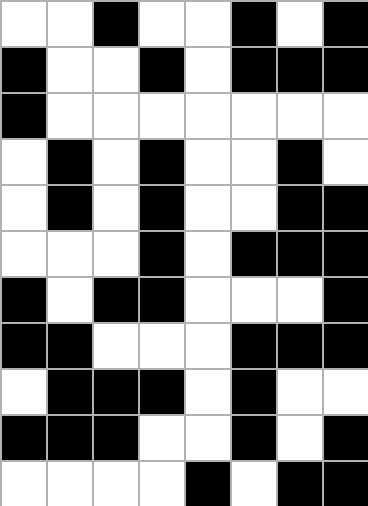[["white", "white", "black", "white", "white", "black", "white", "black"], ["black", "white", "white", "black", "white", "black", "black", "black"], ["black", "white", "white", "white", "white", "white", "white", "white"], ["white", "black", "white", "black", "white", "white", "black", "white"], ["white", "black", "white", "black", "white", "white", "black", "black"], ["white", "white", "white", "black", "white", "black", "black", "black"], ["black", "white", "black", "black", "white", "white", "white", "black"], ["black", "black", "white", "white", "white", "black", "black", "black"], ["white", "black", "black", "black", "white", "black", "white", "white"], ["black", "black", "black", "white", "white", "black", "white", "black"], ["white", "white", "white", "white", "black", "white", "black", "black"]]